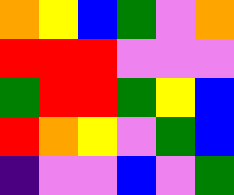[["orange", "yellow", "blue", "green", "violet", "orange"], ["red", "red", "red", "violet", "violet", "violet"], ["green", "red", "red", "green", "yellow", "blue"], ["red", "orange", "yellow", "violet", "green", "blue"], ["indigo", "violet", "violet", "blue", "violet", "green"]]